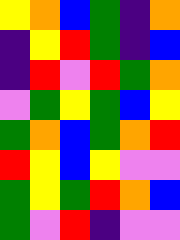[["yellow", "orange", "blue", "green", "indigo", "orange"], ["indigo", "yellow", "red", "green", "indigo", "blue"], ["indigo", "red", "violet", "red", "green", "orange"], ["violet", "green", "yellow", "green", "blue", "yellow"], ["green", "orange", "blue", "green", "orange", "red"], ["red", "yellow", "blue", "yellow", "violet", "violet"], ["green", "yellow", "green", "red", "orange", "blue"], ["green", "violet", "red", "indigo", "violet", "violet"]]